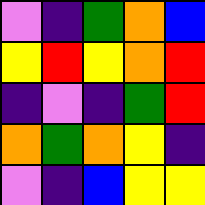[["violet", "indigo", "green", "orange", "blue"], ["yellow", "red", "yellow", "orange", "red"], ["indigo", "violet", "indigo", "green", "red"], ["orange", "green", "orange", "yellow", "indigo"], ["violet", "indigo", "blue", "yellow", "yellow"]]